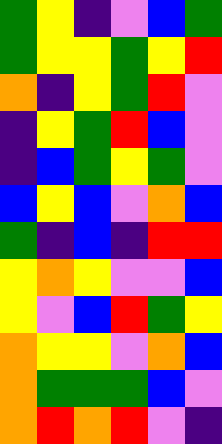[["green", "yellow", "indigo", "violet", "blue", "green"], ["green", "yellow", "yellow", "green", "yellow", "red"], ["orange", "indigo", "yellow", "green", "red", "violet"], ["indigo", "yellow", "green", "red", "blue", "violet"], ["indigo", "blue", "green", "yellow", "green", "violet"], ["blue", "yellow", "blue", "violet", "orange", "blue"], ["green", "indigo", "blue", "indigo", "red", "red"], ["yellow", "orange", "yellow", "violet", "violet", "blue"], ["yellow", "violet", "blue", "red", "green", "yellow"], ["orange", "yellow", "yellow", "violet", "orange", "blue"], ["orange", "green", "green", "green", "blue", "violet"], ["orange", "red", "orange", "red", "violet", "indigo"]]